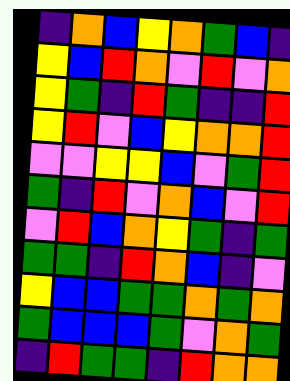[["indigo", "orange", "blue", "yellow", "orange", "green", "blue", "indigo"], ["yellow", "blue", "red", "orange", "violet", "red", "violet", "orange"], ["yellow", "green", "indigo", "red", "green", "indigo", "indigo", "red"], ["yellow", "red", "violet", "blue", "yellow", "orange", "orange", "red"], ["violet", "violet", "yellow", "yellow", "blue", "violet", "green", "red"], ["green", "indigo", "red", "violet", "orange", "blue", "violet", "red"], ["violet", "red", "blue", "orange", "yellow", "green", "indigo", "green"], ["green", "green", "indigo", "red", "orange", "blue", "indigo", "violet"], ["yellow", "blue", "blue", "green", "green", "orange", "green", "orange"], ["green", "blue", "blue", "blue", "green", "violet", "orange", "green"], ["indigo", "red", "green", "green", "indigo", "red", "orange", "orange"]]